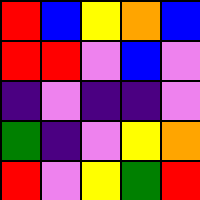[["red", "blue", "yellow", "orange", "blue"], ["red", "red", "violet", "blue", "violet"], ["indigo", "violet", "indigo", "indigo", "violet"], ["green", "indigo", "violet", "yellow", "orange"], ["red", "violet", "yellow", "green", "red"]]